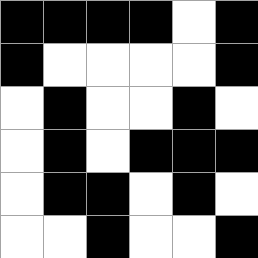[["black", "black", "black", "black", "white", "black"], ["black", "white", "white", "white", "white", "black"], ["white", "black", "white", "white", "black", "white"], ["white", "black", "white", "black", "black", "black"], ["white", "black", "black", "white", "black", "white"], ["white", "white", "black", "white", "white", "black"]]